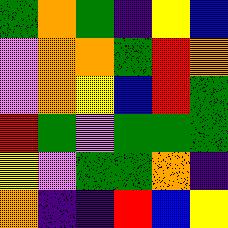[["green", "orange", "green", "indigo", "yellow", "blue"], ["violet", "orange", "orange", "green", "red", "orange"], ["violet", "orange", "yellow", "blue", "red", "green"], ["red", "green", "violet", "green", "green", "green"], ["yellow", "violet", "green", "green", "orange", "indigo"], ["orange", "indigo", "indigo", "red", "blue", "yellow"]]